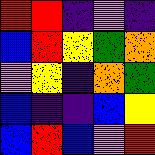[["red", "red", "indigo", "violet", "indigo"], ["blue", "red", "yellow", "green", "orange"], ["violet", "yellow", "indigo", "orange", "green"], ["blue", "indigo", "indigo", "blue", "yellow"], ["blue", "red", "blue", "violet", "red"]]